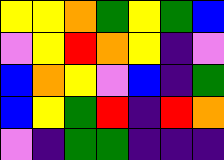[["yellow", "yellow", "orange", "green", "yellow", "green", "blue"], ["violet", "yellow", "red", "orange", "yellow", "indigo", "violet"], ["blue", "orange", "yellow", "violet", "blue", "indigo", "green"], ["blue", "yellow", "green", "red", "indigo", "red", "orange"], ["violet", "indigo", "green", "green", "indigo", "indigo", "indigo"]]